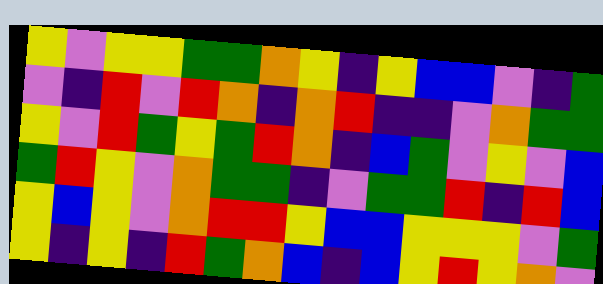[["yellow", "violet", "yellow", "yellow", "green", "green", "orange", "yellow", "indigo", "yellow", "blue", "blue", "violet", "indigo", "green"], ["violet", "indigo", "red", "violet", "red", "orange", "indigo", "orange", "red", "indigo", "indigo", "violet", "orange", "green", "green"], ["yellow", "violet", "red", "green", "yellow", "green", "red", "orange", "indigo", "blue", "green", "violet", "yellow", "violet", "blue"], ["green", "red", "yellow", "violet", "orange", "green", "green", "indigo", "violet", "green", "green", "red", "indigo", "red", "blue"], ["yellow", "blue", "yellow", "violet", "orange", "red", "red", "yellow", "blue", "blue", "yellow", "yellow", "yellow", "violet", "green"], ["yellow", "indigo", "yellow", "indigo", "red", "green", "orange", "blue", "indigo", "blue", "yellow", "red", "yellow", "orange", "violet"]]